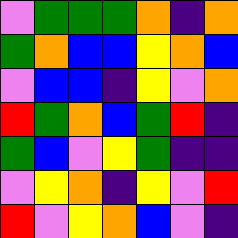[["violet", "green", "green", "green", "orange", "indigo", "orange"], ["green", "orange", "blue", "blue", "yellow", "orange", "blue"], ["violet", "blue", "blue", "indigo", "yellow", "violet", "orange"], ["red", "green", "orange", "blue", "green", "red", "indigo"], ["green", "blue", "violet", "yellow", "green", "indigo", "indigo"], ["violet", "yellow", "orange", "indigo", "yellow", "violet", "red"], ["red", "violet", "yellow", "orange", "blue", "violet", "indigo"]]